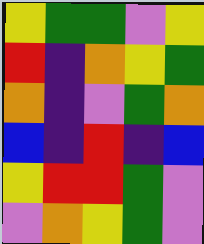[["yellow", "green", "green", "violet", "yellow"], ["red", "indigo", "orange", "yellow", "green"], ["orange", "indigo", "violet", "green", "orange"], ["blue", "indigo", "red", "indigo", "blue"], ["yellow", "red", "red", "green", "violet"], ["violet", "orange", "yellow", "green", "violet"]]